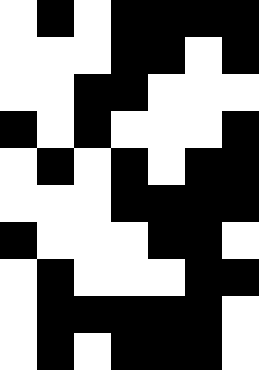[["white", "black", "white", "black", "black", "black", "black"], ["white", "white", "white", "black", "black", "white", "black"], ["white", "white", "black", "black", "white", "white", "white"], ["black", "white", "black", "white", "white", "white", "black"], ["white", "black", "white", "black", "white", "black", "black"], ["white", "white", "white", "black", "black", "black", "black"], ["black", "white", "white", "white", "black", "black", "white"], ["white", "black", "white", "white", "white", "black", "black"], ["white", "black", "black", "black", "black", "black", "white"], ["white", "black", "white", "black", "black", "black", "white"]]